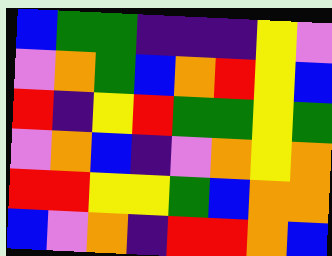[["blue", "green", "green", "indigo", "indigo", "indigo", "yellow", "violet"], ["violet", "orange", "green", "blue", "orange", "red", "yellow", "blue"], ["red", "indigo", "yellow", "red", "green", "green", "yellow", "green"], ["violet", "orange", "blue", "indigo", "violet", "orange", "yellow", "orange"], ["red", "red", "yellow", "yellow", "green", "blue", "orange", "orange"], ["blue", "violet", "orange", "indigo", "red", "red", "orange", "blue"]]